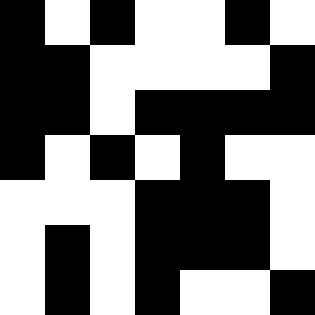[["black", "white", "black", "white", "white", "black", "white"], ["black", "black", "white", "white", "white", "white", "black"], ["black", "black", "white", "black", "black", "black", "black"], ["black", "white", "black", "white", "black", "white", "white"], ["white", "white", "white", "black", "black", "black", "white"], ["white", "black", "white", "black", "black", "black", "white"], ["white", "black", "white", "black", "white", "white", "black"]]